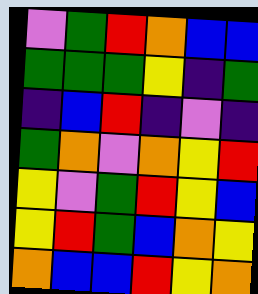[["violet", "green", "red", "orange", "blue", "blue"], ["green", "green", "green", "yellow", "indigo", "green"], ["indigo", "blue", "red", "indigo", "violet", "indigo"], ["green", "orange", "violet", "orange", "yellow", "red"], ["yellow", "violet", "green", "red", "yellow", "blue"], ["yellow", "red", "green", "blue", "orange", "yellow"], ["orange", "blue", "blue", "red", "yellow", "orange"]]